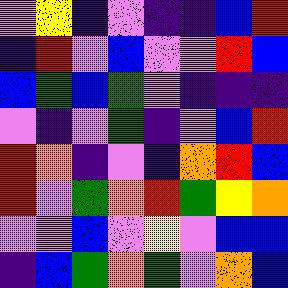[["violet", "yellow", "indigo", "violet", "indigo", "indigo", "blue", "red"], ["indigo", "red", "violet", "blue", "violet", "violet", "red", "blue"], ["blue", "green", "blue", "green", "violet", "indigo", "indigo", "indigo"], ["violet", "indigo", "violet", "green", "indigo", "violet", "blue", "red"], ["red", "orange", "indigo", "violet", "indigo", "orange", "red", "blue"], ["red", "violet", "green", "orange", "red", "green", "yellow", "orange"], ["violet", "violet", "blue", "violet", "yellow", "violet", "blue", "blue"], ["indigo", "blue", "green", "orange", "green", "violet", "orange", "blue"]]